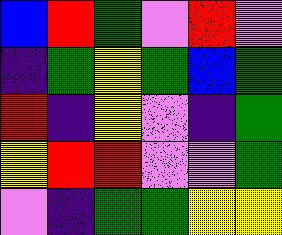[["blue", "red", "green", "violet", "red", "violet"], ["indigo", "green", "yellow", "green", "blue", "green"], ["red", "indigo", "yellow", "violet", "indigo", "green"], ["yellow", "red", "red", "violet", "violet", "green"], ["violet", "indigo", "green", "green", "yellow", "yellow"]]